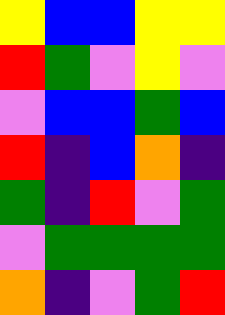[["yellow", "blue", "blue", "yellow", "yellow"], ["red", "green", "violet", "yellow", "violet"], ["violet", "blue", "blue", "green", "blue"], ["red", "indigo", "blue", "orange", "indigo"], ["green", "indigo", "red", "violet", "green"], ["violet", "green", "green", "green", "green"], ["orange", "indigo", "violet", "green", "red"]]